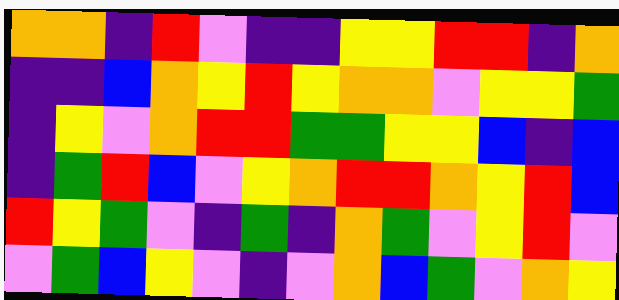[["orange", "orange", "indigo", "red", "violet", "indigo", "indigo", "yellow", "yellow", "red", "red", "indigo", "orange"], ["indigo", "indigo", "blue", "orange", "yellow", "red", "yellow", "orange", "orange", "violet", "yellow", "yellow", "green"], ["indigo", "yellow", "violet", "orange", "red", "red", "green", "green", "yellow", "yellow", "blue", "indigo", "blue"], ["indigo", "green", "red", "blue", "violet", "yellow", "orange", "red", "red", "orange", "yellow", "red", "blue"], ["red", "yellow", "green", "violet", "indigo", "green", "indigo", "orange", "green", "violet", "yellow", "red", "violet"], ["violet", "green", "blue", "yellow", "violet", "indigo", "violet", "orange", "blue", "green", "violet", "orange", "yellow"]]